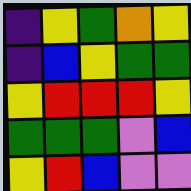[["indigo", "yellow", "green", "orange", "yellow"], ["indigo", "blue", "yellow", "green", "green"], ["yellow", "red", "red", "red", "yellow"], ["green", "green", "green", "violet", "blue"], ["yellow", "red", "blue", "violet", "violet"]]